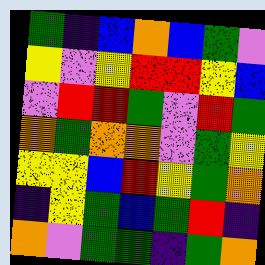[["green", "indigo", "blue", "orange", "blue", "green", "violet"], ["yellow", "violet", "yellow", "red", "red", "yellow", "blue"], ["violet", "red", "red", "green", "violet", "red", "green"], ["orange", "green", "orange", "orange", "violet", "green", "yellow"], ["yellow", "yellow", "blue", "red", "yellow", "green", "orange"], ["indigo", "yellow", "green", "blue", "green", "red", "indigo"], ["orange", "violet", "green", "green", "indigo", "green", "orange"]]